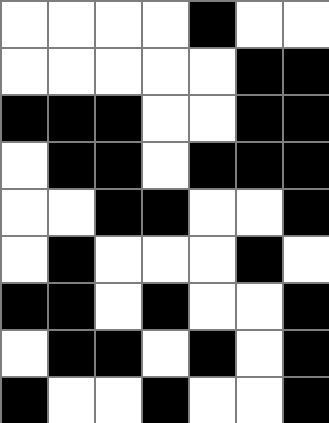[["white", "white", "white", "white", "black", "white", "white"], ["white", "white", "white", "white", "white", "black", "black"], ["black", "black", "black", "white", "white", "black", "black"], ["white", "black", "black", "white", "black", "black", "black"], ["white", "white", "black", "black", "white", "white", "black"], ["white", "black", "white", "white", "white", "black", "white"], ["black", "black", "white", "black", "white", "white", "black"], ["white", "black", "black", "white", "black", "white", "black"], ["black", "white", "white", "black", "white", "white", "black"]]